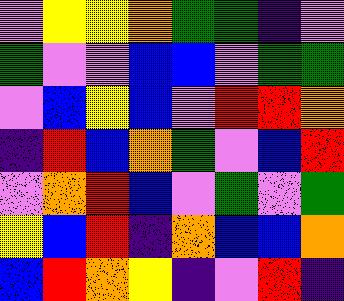[["violet", "yellow", "yellow", "orange", "green", "green", "indigo", "violet"], ["green", "violet", "violet", "blue", "blue", "violet", "green", "green"], ["violet", "blue", "yellow", "blue", "violet", "red", "red", "orange"], ["indigo", "red", "blue", "orange", "green", "violet", "blue", "red"], ["violet", "orange", "red", "blue", "violet", "green", "violet", "green"], ["yellow", "blue", "red", "indigo", "orange", "blue", "blue", "orange"], ["blue", "red", "orange", "yellow", "indigo", "violet", "red", "indigo"]]